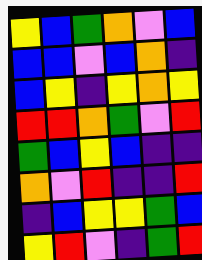[["yellow", "blue", "green", "orange", "violet", "blue"], ["blue", "blue", "violet", "blue", "orange", "indigo"], ["blue", "yellow", "indigo", "yellow", "orange", "yellow"], ["red", "red", "orange", "green", "violet", "red"], ["green", "blue", "yellow", "blue", "indigo", "indigo"], ["orange", "violet", "red", "indigo", "indigo", "red"], ["indigo", "blue", "yellow", "yellow", "green", "blue"], ["yellow", "red", "violet", "indigo", "green", "red"]]